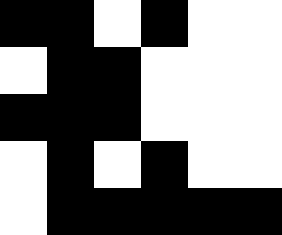[["black", "black", "white", "black", "white", "white"], ["white", "black", "black", "white", "white", "white"], ["black", "black", "black", "white", "white", "white"], ["white", "black", "white", "black", "white", "white"], ["white", "black", "black", "black", "black", "black"]]